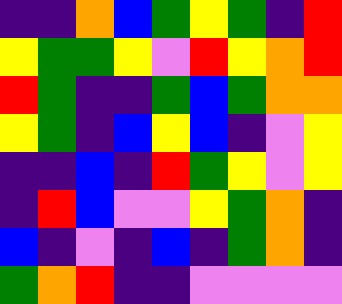[["indigo", "indigo", "orange", "blue", "green", "yellow", "green", "indigo", "red"], ["yellow", "green", "green", "yellow", "violet", "red", "yellow", "orange", "red"], ["red", "green", "indigo", "indigo", "green", "blue", "green", "orange", "orange"], ["yellow", "green", "indigo", "blue", "yellow", "blue", "indigo", "violet", "yellow"], ["indigo", "indigo", "blue", "indigo", "red", "green", "yellow", "violet", "yellow"], ["indigo", "red", "blue", "violet", "violet", "yellow", "green", "orange", "indigo"], ["blue", "indigo", "violet", "indigo", "blue", "indigo", "green", "orange", "indigo"], ["green", "orange", "red", "indigo", "indigo", "violet", "violet", "violet", "violet"]]